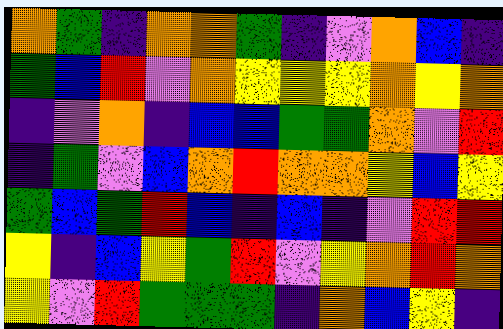[["orange", "green", "indigo", "orange", "orange", "green", "indigo", "violet", "orange", "blue", "indigo"], ["green", "blue", "red", "violet", "orange", "yellow", "yellow", "yellow", "orange", "yellow", "orange"], ["indigo", "violet", "orange", "indigo", "blue", "blue", "green", "green", "orange", "violet", "red"], ["indigo", "green", "violet", "blue", "orange", "red", "orange", "orange", "yellow", "blue", "yellow"], ["green", "blue", "green", "red", "blue", "indigo", "blue", "indigo", "violet", "red", "red"], ["yellow", "indigo", "blue", "yellow", "green", "red", "violet", "yellow", "orange", "red", "orange"], ["yellow", "violet", "red", "green", "green", "green", "indigo", "orange", "blue", "yellow", "indigo"]]